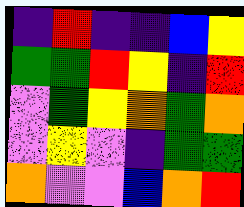[["indigo", "red", "indigo", "indigo", "blue", "yellow"], ["green", "green", "red", "yellow", "indigo", "red"], ["violet", "green", "yellow", "orange", "green", "orange"], ["violet", "yellow", "violet", "indigo", "green", "green"], ["orange", "violet", "violet", "blue", "orange", "red"]]